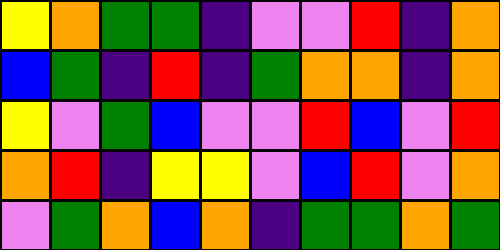[["yellow", "orange", "green", "green", "indigo", "violet", "violet", "red", "indigo", "orange"], ["blue", "green", "indigo", "red", "indigo", "green", "orange", "orange", "indigo", "orange"], ["yellow", "violet", "green", "blue", "violet", "violet", "red", "blue", "violet", "red"], ["orange", "red", "indigo", "yellow", "yellow", "violet", "blue", "red", "violet", "orange"], ["violet", "green", "orange", "blue", "orange", "indigo", "green", "green", "orange", "green"]]